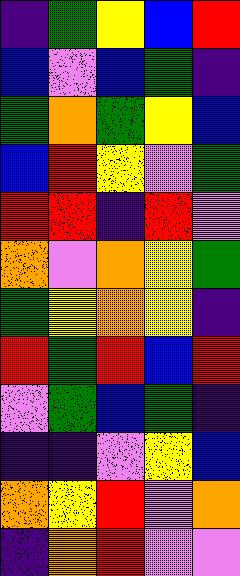[["indigo", "green", "yellow", "blue", "red"], ["blue", "violet", "blue", "green", "indigo"], ["green", "orange", "green", "yellow", "blue"], ["blue", "red", "yellow", "violet", "green"], ["red", "red", "indigo", "red", "violet"], ["orange", "violet", "orange", "yellow", "green"], ["green", "yellow", "orange", "yellow", "indigo"], ["red", "green", "red", "blue", "red"], ["violet", "green", "blue", "green", "indigo"], ["indigo", "indigo", "violet", "yellow", "blue"], ["orange", "yellow", "red", "violet", "orange"], ["indigo", "orange", "red", "violet", "violet"]]